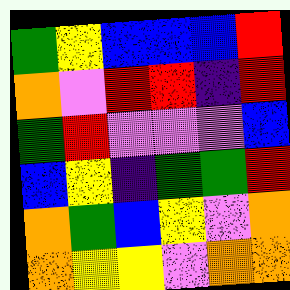[["green", "yellow", "blue", "blue", "blue", "red"], ["orange", "violet", "red", "red", "indigo", "red"], ["green", "red", "violet", "violet", "violet", "blue"], ["blue", "yellow", "indigo", "green", "green", "red"], ["orange", "green", "blue", "yellow", "violet", "orange"], ["orange", "yellow", "yellow", "violet", "orange", "orange"]]